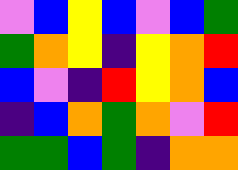[["violet", "blue", "yellow", "blue", "violet", "blue", "green"], ["green", "orange", "yellow", "indigo", "yellow", "orange", "red"], ["blue", "violet", "indigo", "red", "yellow", "orange", "blue"], ["indigo", "blue", "orange", "green", "orange", "violet", "red"], ["green", "green", "blue", "green", "indigo", "orange", "orange"]]